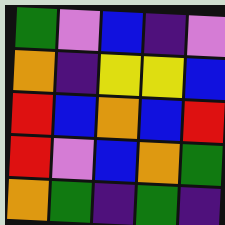[["green", "violet", "blue", "indigo", "violet"], ["orange", "indigo", "yellow", "yellow", "blue"], ["red", "blue", "orange", "blue", "red"], ["red", "violet", "blue", "orange", "green"], ["orange", "green", "indigo", "green", "indigo"]]